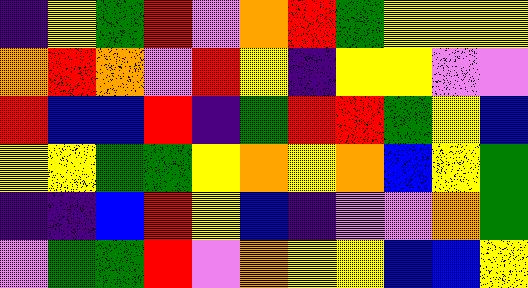[["indigo", "yellow", "green", "red", "violet", "orange", "red", "green", "yellow", "yellow", "yellow"], ["orange", "red", "orange", "violet", "red", "yellow", "indigo", "yellow", "yellow", "violet", "violet"], ["red", "blue", "blue", "red", "indigo", "green", "red", "red", "green", "yellow", "blue"], ["yellow", "yellow", "green", "green", "yellow", "orange", "yellow", "orange", "blue", "yellow", "green"], ["indigo", "indigo", "blue", "red", "yellow", "blue", "indigo", "violet", "violet", "orange", "green"], ["violet", "green", "green", "red", "violet", "orange", "yellow", "yellow", "blue", "blue", "yellow"]]